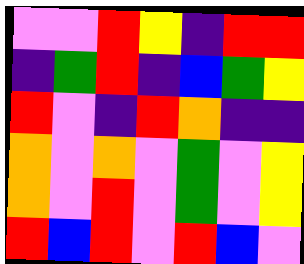[["violet", "violet", "red", "yellow", "indigo", "red", "red"], ["indigo", "green", "red", "indigo", "blue", "green", "yellow"], ["red", "violet", "indigo", "red", "orange", "indigo", "indigo"], ["orange", "violet", "orange", "violet", "green", "violet", "yellow"], ["orange", "violet", "red", "violet", "green", "violet", "yellow"], ["red", "blue", "red", "violet", "red", "blue", "violet"]]